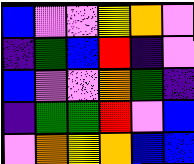[["blue", "violet", "violet", "yellow", "orange", "violet"], ["indigo", "green", "blue", "red", "indigo", "violet"], ["blue", "violet", "violet", "orange", "green", "indigo"], ["indigo", "green", "green", "red", "violet", "blue"], ["violet", "orange", "yellow", "orange", "blue", "blue"]]